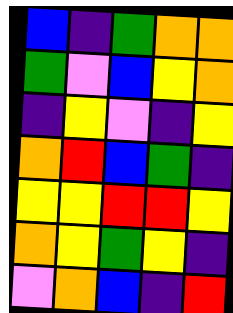[["blue", "indigo", "green", "orange", "orange"], ["green", "violet", "blue", "yellow", "orange"], ["indigo", "yellow", "violet", "indigo", "yellow"], ["orange", "red", "blue", "green", "indigo"], ["yellow", "yellow", "red", "red", "yellow"], ["orange", "yellow", "green", "yellow", "indigo"], ["violet", "orange", "blue", "indigo", "red"]]